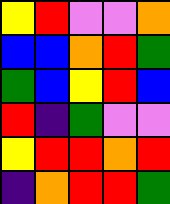[["yellow", "red", "violet", "violet", "orange"], ["blue", "blue", "orange", "red", "green"], ["green", "blue", "yellow", "red", "blue"], ["red", "indigo", "green", "violet", "violet"], ["yellow", "red", "red", "orange", "red"], ["indigo", "orange", "red", "red", "green"]]